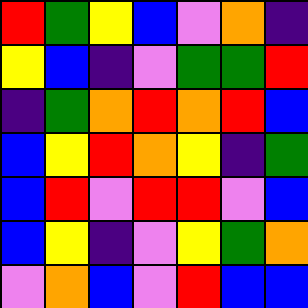[["red", "green", "yellow", "blue", "violet", "orange", "indigo"], ["yellow", "blue", "indigo", "violet", "green", "green", "red"], ["indigo", "green", "orange", "red", "orange", "red", "blue"], ["blue", "yellow", "red", "orange", "yellow", "indigo", "green"], ["blue", "red", "violet", "red", "red", "violet", "blue"], ["blue", "yellow", "indigo", "violet", "yellow", "green", "orange"], ["violet", "orange", "blue", "violet", "red", "blue", "blue"]]